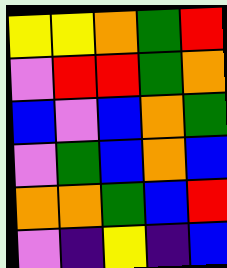[["yellow", "yellow", "orange", "green", "red"], ["violet", "red", "red", "green", "orange"], ["blue", "violet", "blue", "orange", "green"], ["violet", "green", "blue", "orange", "blue"], ["orange", "orange", "green", "blue", "red"], ["violet", "indigo", "yellow", "indigo", "blue"]]